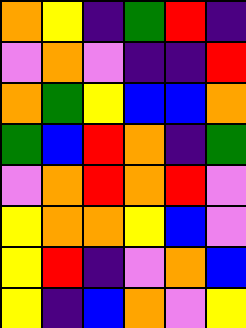[["orange", "yellow", "indigo", "green", "red", "indigo"], ["violet", "orange", "violet", "indigo", "indigo", "red"], ["orange", "green", "yellow", "blue", "blue", "orange"], ["green", "blue", "red", "orange", "indigo", "green"], ["violet", "orange", "red", "orange", "red", "violet"], ["yellow", "orange", "orange", "yellow", "blue", "violet"], ["yellow", "red", "indigo", "violet", "orange", "blue"], ["yellow", "indigo", "blue", "orange", "violet", "yellow"]]